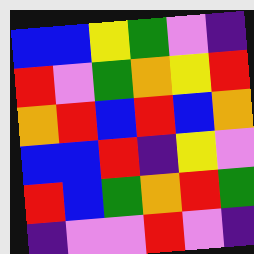[["blue", "blue", "yellow", "green", "violet", "indigo"], ["red", "violet", "green", "orange", "yellow", "red"], ["orange", "red", "blue", "red", "blue", "orange"], ["blue", "blue", "red", "indigo", "yellow", "violet"], ["red", "blue", "green", "orange", "red", "green"], ["indigo", "violet", "violet", "red", "violet", "indigo"]]